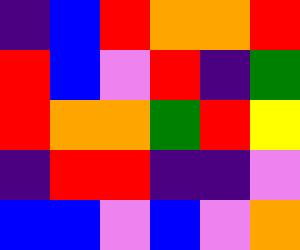[["indigo", "blue", "red", "orange", "orange", "red"], ["red", "blue", "violet", "red", "indigo", "green"], ["red", "orange", "orange", "green", "red", "yellow"], ["indigo", "red", "red", "indigo", "indigo", "violet"], ["blue", "blue", "violet", "blue", "violet", "orange"]]